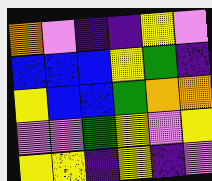[["orange", "violet", "indigo", "indigo", "yellow", "violet"], ["blue", "blue", "blue", "yellow", "green", "indigo"], ["yellow", "blue", "blue", "green", "orange", "orange"], ["violet", "violet", "green", "yellow", "violet", "yellow"], ["yellow", "yellow", "indigo", "yellow", "indigo", "violet"]]